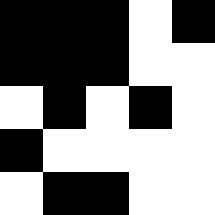[["black", "black", "black", "white", "black"], ["black", "black", "black", "white", "white"], ["white", "black", "white", "black", "white"], ["black", "white", "white", "white", "white"], ["white", "black", "black", "white", "white"]]